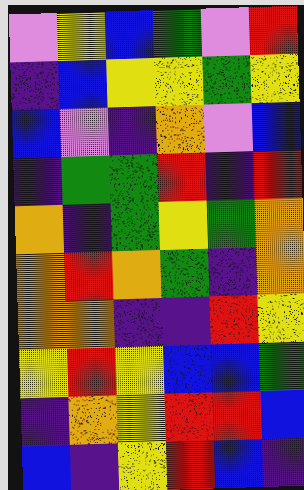[["violet", "yellow", "blue", "green", "violet", "red"], ["indigo", "blue", "yellow", "yellow", "green", "yellow"], ["blue", "violet", "indigo", "orange", "violet", "blue"], ["indigo", "green", "green", "red", "indigo", "red"], ["orange", "indigo", "green", "yellow", "green", "orange"], ["orange", "red", "orange", "green", "indigo", "orange"], ["orange", "orange", "indigo", "indigo", "red", "yellow"], ["yellow", "red", "yellow", "blue", "blue", "green"], ["indigo", "orange", "yellow", "red", "red", "blue"], ["blue", "indigo", "yellow", "red", "blue", "indigo"]]